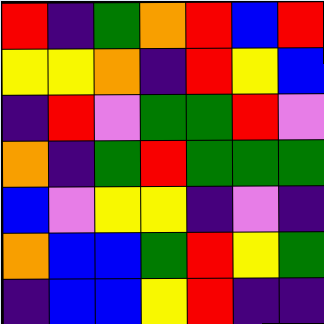[["red", "indigo", "green", "orange", "red", "blue", "red"], ["yellow", "yellow", "orange", "indigo", "red", "yellow", "blue"], ["indigo", "red", "violet", "green", "green", "red", "violet"], ["orange", "indigo", "green", "red", "green", "green", "green"], ["blue", "violet", "yellow", "yellow", "indigo", "violet", "indigo"], ["orange", "blue", "blue", "green", "red", "yellow", "green"], ["indigo", "blue", "blue", "yellow", "red", "indigo", "indigo"]]